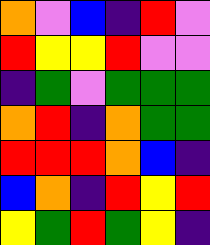[["orange", "violet", "blue", "indigo", "red", "violet"], ["red", "yellow", "yellow", "red", "violet", "violet"], ["indigo", "green", "violet", "green", "green", "green"], ["orange", "red", "indigo", "orange", "green", "green"], ["red", "red", "red", "orange", "blue", "indigo"], ["blue", "orange", "indigo", "red", "yellow", "red"], ["yellow", "green", "red", "green", "yellow", "indigo"]]